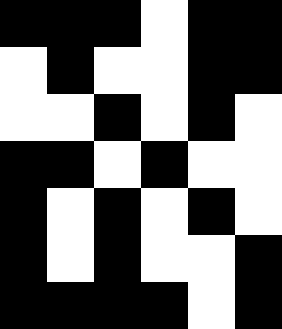[["black", "black", "black", "white", "black", "black"], ["white", "black", "white", "white", "black", "black"], ["white", "white", "black", "white", "black", "white"], ["black", "black", "white", "black", "white", "white"], ["black", "white", "black", "white", "black", "white"], ["black", "white", "black", "white", "white", "black"], ["black", "black", "black", "black", "white", "black"]]